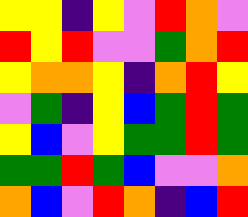[["yellow", "yellow", "indigo", "yellow", "violet", "red", "orange", "violet"], ["red", "yellow", "red", "violet", "violet", "green", "orange", "red"], ["yellow", "orange", "orange", "yellow", "indigo", "orange", "red", "yellow"], ["violet", "green", "indigo", "yellow", "blue", "green", "red", "green"], ["yellow", "blue", "violet", "yellow", "green", "green", "red", "green"], ["green", "green", "red", "green", "blue", "violet", "violet", "orange"], ["orange", "blue", "violet", "red", "orange", "indigo", "blue", "red"]]